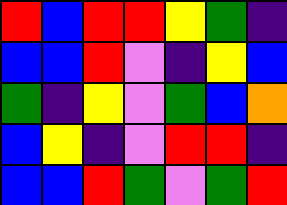[["red", "blue", "red", "red", "yellow", "green", "indigo"], ["blue", "blue", "red", "violet", "indigo", "yellow", "blue"], ["green", "indigo", "yellow", "violet", "green", "blue", "orange"], ["blue", "yellow", "indigo", "violet", "red", "red", "indigo"], ["blue", "blue", "red", "green", "violet", "green", "red"]]